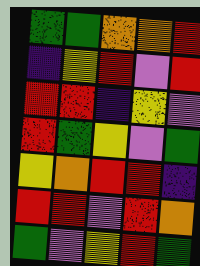[["green", "green", "orange", "orange", "red"], ["indigo", "yellow", "red", "violet", "red"], ["red", "red", "indigo", "yellow", "violet"], ["red", "green", "yellow", "violet", "green"], ["yellow", "orange", "red", "red", "indigo"], ["red", "red", "violet", "red", "orange"], ["green", "violet", "yellow", "red", "green"]]